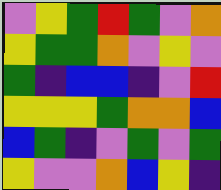[["violet", "yellow", "green", "red", "green", "violet", "orange"], ["yellow", "green", "green", "orange", "violet", "yellow", "violet"], ["green", "indigo", "blue", "blue", "indigo", "violet", "red"], ["yellow", "yellow", "yellow", "green", "orange", "orange", "blue"], ["blue", "green", "indigo", "violet", "green", "violet", "green"], ["yellow", "violet", "violet", "orange", "blue", "yellow", "indigo"]]